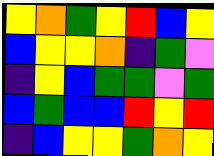[["yellow", "orange", "green", "yellow", "red", "blue", "yellow"], ["blue", "yellow", "yellow", "orange", "indigo", "green", "violet"], ["indigo", "yellow", "blue", "green", "green", "violet", "green"], ["blue", "green", "blue", "blue", "red", "yellow", "red"], ["indigo", "blue", "yellow", "yellow", "green", "orange", "yellow"]]